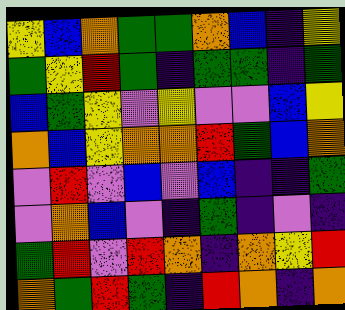[["yellow", "blue", "orange", "green", "green", "orange", "blue", "indigo", "yellow"], ["green", "yellow", "red", "green", "indigo", "green", "green", "indigo", "green"], ["blue", "green", "yellow", "violet", "yellow", "violet", "violet", "blue", "yellow"], ["orange", "blue", "yellow", "orange", "orange", "red", "green", "blue", "orange"], ["violet", "red", "violet", "blue", "violet", "blue", "indigo", "indigo", "green"], ["violet", "orange", "blue", "violet", "indigo", "green", "indigo", "violet", "indigo"], ["green", "red", "violet", "red", "orange", "indigo", "orange", "yellow", "red"], ["orange", "green", "red", "green", "indigo", "red", "orange", "indigo", "orange"]]